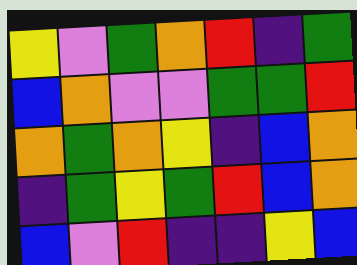[["yellow", "violet", "green", "orange", "red", "indigo", "green"], ["blue", "orange", "violet", "violet", "green", "green", "red"], ["orange", "green", "orange", "yellow", "indigo", "blue", "orange"], ["indigo", "green", "yellow", "green", "red", "blue", "orange"], ["blue", "violet", "red", "indigo", "indigo", "yellow", "blue"]]